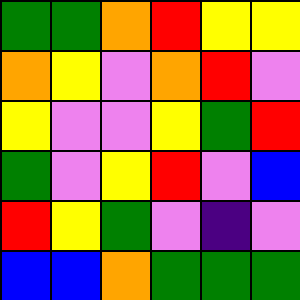[["green", "green", "orange", "red", "yellow", "yellow"], ["orange", "yellow", "violet", "orange", "red", "violet"], ["yellow", "violet", "violet", "yellow", "green", "red"], ["green", "violet", "yellow", "red", "violet", "blue"], ["red", "yellow", "green", "violet", "indigo", "violet"], ["blue", "blue", "orange", "green", "green", "green"]]